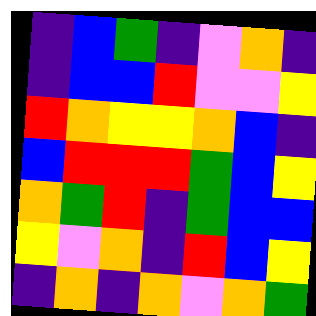[["indigo", "blue", "green", "indigo", "violet", "orange", "indigo"], ["indigo", "blue", "blue", "red", "violet", "violet", "yellow"], ["red", "orange", "yellow", "yellow", "orange", "blue", "indigo"], ["blue", "red", "red", "red", "green", "blue", "yellow"], ["orange", "green", "red", "indigo", "green", "blue", "blue"], ["yellow", "violet", "orange", "indigo", "red", "blue", "yellow"], ["indigo", "orange", "indigo", "orange", "violet", "orange", "green"]]